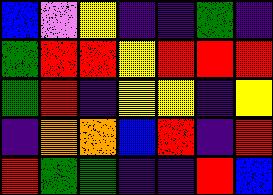[["blue", "violet", "yellow", "indigo", "indigo", "green", "indigo"], ["green", "red", "red", "yellow", "red", "red", "red"], ["green", "red", "indigo", "yellow", "yellow", "indigo", "yellow"], ["indigo", "orange", "orange", "blue", "red", "indigo", "red"], ["red", "green", "green", "indigo", "indigo", "red", "blue"]]